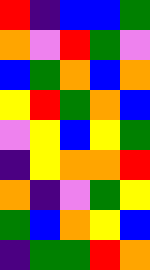[["red", "indigo", "blue", "blue", "green"], ["orange", "violet", "red", "green", "violet"], ["blue", "green", "orange", "blue", "orange"], ["yellow", "red", "green", "orange", "blue"], ["violet", "yellow", "blue", "yellow", "green"], ["indigo", "yellow", "orange", "orange", "red"], ["orange", "indigo", "violet", "green", "yellow"], ["green", "blue", "orange", "yellow", "blue"], ["indigo", "green", "green", "red", "orange"]]